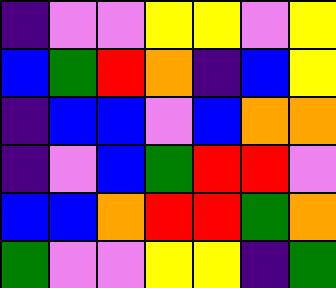[["indigo", "violet", "violet", "yellow", "yellow", "violet", "yellow"], ["blue", "green", "red", "orange", "indigo", "blue", "yellow"], ["indigo", "blue", "blue", "violet", "blue", "orange", "orange"], ["indigo", "violet", "blue", "green", "red", "red", "violet"], ["blue", "blue", "orange", "red", "red", "green", "orange"], ["green", "violet", "violet", "yellow", "yellow", "indigo", "green"]]